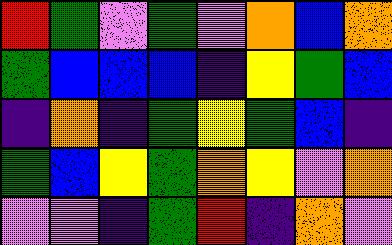[["red", "green", "violet", "green", "violet", "orange", "blue", "orange"], ["green", "blue", "blue", "blue", "indigo", "yellow", "green", "blue"], ["indigo", "orange", "indigo", "green", "yellow", "green", "blue", "indigo"], ["green", "blue", "yellow", "green", "orange", "yellow", "violet", "orange"], ["violet", "violet", "indigo", "green", "red", "indigo", "orange", "violet"]]